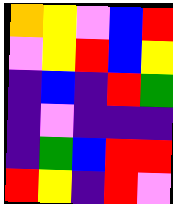[["orange", "yellow", "violet", "blue", "red"], ["violet", "yellow", "red", "blue", "yellow"], ["indigo", "blue", "indigo", "red", "green"], ["indigo", "violet", "indigo", "indigo", "indigo"], ["indigo", "green", "blue", "red", "red"], ["red", "yellow", "indigo", "red", "violet"]]